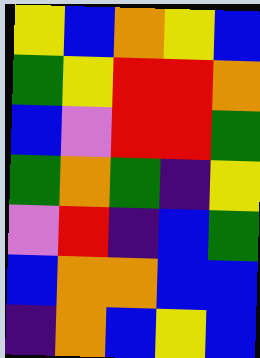[["yellow", "blue", "orange", "yellow", "blue"], ["green", "yellow", "red", "red", "orange"], ["blue", "violet", "red", "red", "green"], ["green", "orange", "green", "indigo", "yellow"], ["violet", "red", "indigo", "blue", "green"], ["blue", "orange", "orange", "blue", "blue"], ["indigo", "orange", "blue", "yellow", "blue"]]